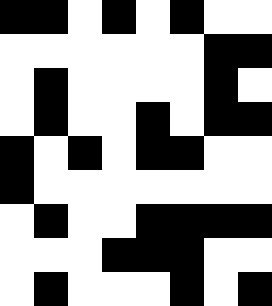[["black", "black", "white", "black", "white", "black", "white", "white"], ["white", "white", "white", "white", "white", "white", "black", "black"], ["white", "black", "white", "white", "white", "white", "black", "white"], ["white", "black", "white", "white", "black", "white", "black", "black"], ["black", "white", "black", "white", "black", "black", "white", "white"], ["black", "white", "white", "white", "white", "white", "white", "white"], ["white", "black", "white", "white", "black", "black", "black", "black"], ["white", "white", "white", "black", "black", "black", "white", "white"], ["white", "black", "white", "white", "white", "black", "white", "black"]]